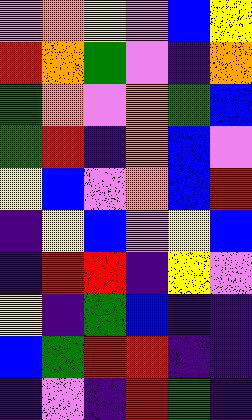[["violet", "orange", "yellow", "violet", "blue", "yellow"], ["red", "orange", "green", "violet", "indigo", "orange"], ["green", "orange", "violet", "orange", "green", "blue"], ["green", "red", "indigo", "orange", "blue", "violet"], ["yellow", "blue", "violet", "orange", "blue", "red"], ["indigo", "yellow", "blue", "violet", "yellow", "blue"], ["indigo", "red", "red", "indigo", "yellow", "violet"], ["yellow", "indigo", "green", "blue", "indigo", "indigo"], ["blue", "green", "red", "red", "indigo", "indigo"], ["indigo", "violet", "indigo", "red", "green", "indigo"]]